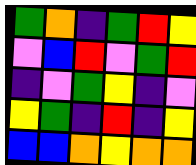[["green", "orange", "indigo", "green", "red", "yellow"], ["violet", "blue", "red", "violet", "green", "red"], ["indigo", "violet", "green", "yellow", "indigo", "violet"], ["yellow", "green", "indigo", "red", "indigo", "yellow"], ["blue", "blue", "orange", "yellow", "orange", "orange"]]